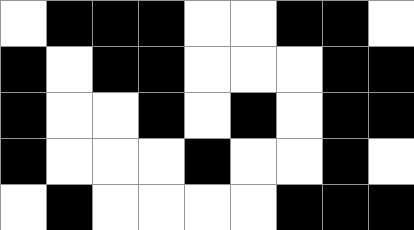[["white", "black", "black", "black", "white", "white", "black", "black", "white"], ["black", "white", "black", "black", "white", "white", "white", "black", "black"], ["black", "white", "white", "black", "white", "black", "white", "black", "black"], ["black", "white", "white", "white", "black", "white", "white", "black", "white"], ["white", "black", "white", "white", "white", "white", "black", "black", "black"]]